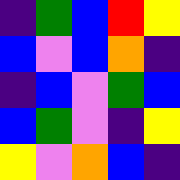[["indigo", "green", "blue", "red", "yellow"], ["blue", "violet", "blue", "orange", "indigo"], ["indigo", "blue", "violet", "green", "blue"], ["blue", "green", "violet", "indigo", "yellow"], ["yellow", "violet", "orange", "blue", "indigo"]]